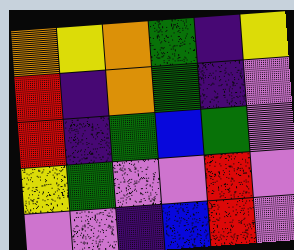[["orange", "yellow", "orange", "green", "indigo", "yellow"], ["red", "indigo", "orange", "green", "indigo", "violet"], ["red", "indigo", "green", "blue", "green", "violet"], ["yellow", "green", "violet", "violet", "red", "violet"], ["violet", "violet", "indigo", "blue", "red", "violet"]]